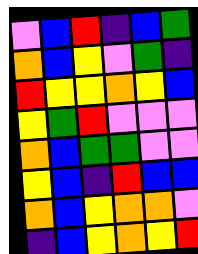[["violet", "blue", "red", "indigo", "blue", "green"], ["orange", "blue", "yellow", "violet", "green", "indigo"], ["red", "yellow", "yellow", "orange", "yellow", "blue"], ["yellow", "green", "red", "violet", "violet", "violet"], ["orange", "blue", "green", "green", "violet", "violet"], ["yellow", "blue", "indigo", "red", "blue", "blue"], ["orange", "blue", "yellow", "orange", "orange", "violet"], ["indigo", "blue", "yellow", "orange", "yellow", "red"]]